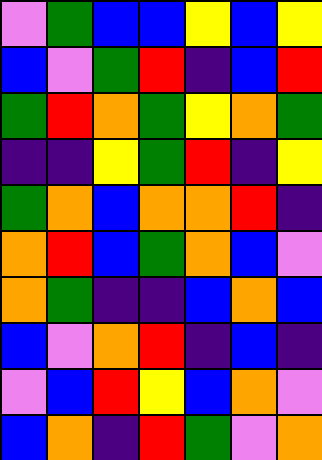[["violet", "green", "blue", "blue", "yellow", "blue", "yellow"], ["blue", "violet", "green", "red", "indigo", "blue", "red"], ["green", "red", "orange", "green", "yellow", "orange", "green"], ["indigo", "indigo", "yellow", "green", "red", "indigo", "yellow"], ["green", "orange", "blue", "orange", "orange", "red", "indigo"], ["orange", "red", "blue", "green", "orange", "blue", "violet"], ["orange", "green", "indigo", "indigo", "blue", "orange", "blue"], ["blue", "violet", "orange", "red", "indigo", "blue", "indigo"], ["violet", "blue", "red", "yellow", "blue", "orange", "violet"], ["blue", "orange", "indigo", "red", "green", "violet", "orange"]]